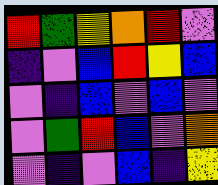[["red", "green", "yellow", "orange", "red", "violet"], ["indigo", "violet", "blue", "red", "yellow", "blue"], ["violet", "indigo", "blue", "violet", "blue", "violet"], ["violet", "green", "red", "blue", "violet", "orange"], ["violet", "indigo", "violet", "blue", "indigo", "yellow"]]